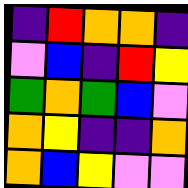[["indigo", "red", "orange", "orange", "indigo"], ["violet", "blue", "indigo", "red", "yellow"], ["green", "orange", "green", "blue", "violet"], ["orange", "yellow", "indigo", "indigo", "orange"], ["orange", "blue", "yellow", "violet", "violet"]]